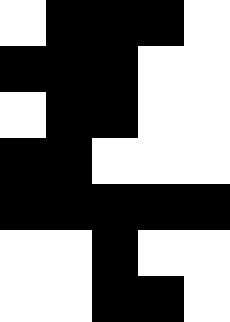[["white", "black", "black", "black", "white"], ["black", "black", "black", "white", "white"], ["white", "black", "black", "white", "white"], ["black", "black", "white", "white", "white"], ["black", "black", "black", "black", "black"], ["white", "white", "black", "white", "white"], ["white", "white", "black", "black", "white"]]